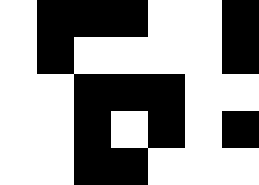[["white", "black", "black", "black", "white", "white", "black"], ["white", "black", "white", "white", "white", "white", "black"], ["white", "white", "black", "black", "black", "white", "white"], ["white", "white", "black", "white", "black", "white", "black"], ["white", "white", "black", "black", "white", "white", "white"]]